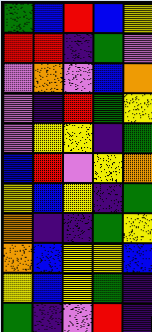[["green", "blue", "red", "blue", "yellow"], ["red", "red", "indigo", "green", "violet"], ["violet", "orange", "violet", "blue", "orange"], ["violet", "indigo", "red", "green", "yellow"], ["violet", "yellow", "yellow", "indigo", "green"], ["blue", "red", "violet", "yellow", "orange"], ["yellow", "blue", "yellow", "indigo", "green"], ["orange", "indigo", "indigo", "green", "yellow"], ["orange", "blue", "yellow", "yellow", "blue"], ["yellow", "blue", "yellow", "green", "indigo"], ["green", "indigo", "violet", "red", "indigo"]]